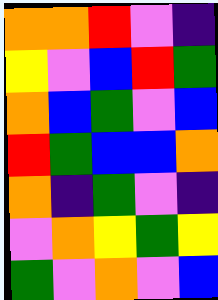[["orange", "orange", "red", "violet", "indigo"], ["yellow", "violet", "blue", "red", "green"], ["orange", "blue", "green", "violet", "blue"], ["red", "green", "blue", "blue", "orange"], ["orange", "indigo", "green", "violet", "indigo"], ["violet", "orange", "yellow", "green", "yellow"], ["green", "violet", "orange", "violet", "blue"]]